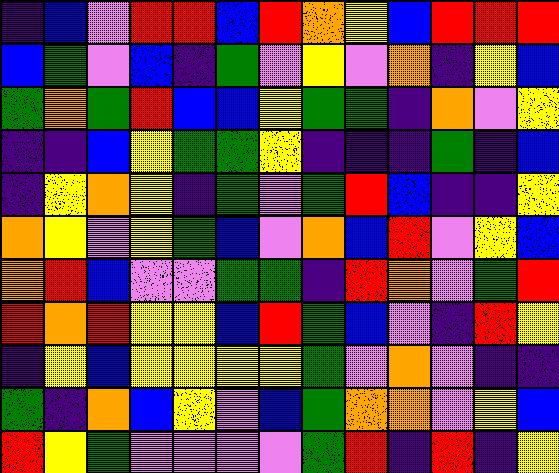[["indigo", "blue", "violet", "red", "red", "blue", "red", "orange", "yellow", "blue", "red", "red", "red"], ["blue", "green", "violet", "blue", "indigo", "green", "violet", "yellow", "violet", "orange", "indigo", "yellow", "blue"], ["green", "orange", "green", "red", "blue", "blue", "yellow", "green", "green", "indigo", "orange", "violet", "yellow"], ["indigo", "indigo", "blue", "yellow", "green", "green", "yellow", "indigo", "indigo", "indigo", "green", "indigo", "blue"], ["indigo", "yellow", "orange", "yellow", "indigo", "green", "violet", "green", "red", "blue", "indigo", "indigo", "yellow"], ["orange", "yellow", "violet", "yellow", "green", "blue", "violet", "orange", "blue", "red", "violet", "yellow", "blue"], ["orange", "red", "blue", "violet", "violet", "green", "green", "indigo", "red", "orange", "violet", "green", "red"], ["red", "orange", "red", "yellow", "yellow", "blue", "red", "green", "blue", "violet", "indigo", "red", "yellow"], ["indigo", "yellow", "blue", "yellow", "yellow", "yellow", "yellow", "green", "violet", "orange", "violet", "indigo", "indigo"], ["green", "indigo", "orange", "blue", "yellow", "violet", "blue", "green", "orange", "orange", "violet", "yellow", "blue"], ["red", "yellow", "green", "violet", "violet", "violet", "violet", "green", "red", "indigo", "red", "indigo", "yellow"]]